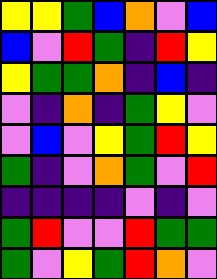[["yellow", "yellow", "green", "blue", "orange", "violet", "blue"], ["blue", "violet", "red", "green", "indigo", "red", "yellow"], ["yellow", "green", "green", "orange", "indigo", "blue", "indigo"], ["violet", "indigo", "orange", "indigo", "green", "yellow", "violet"], ["violet", "blue", "violet", "yellow", "green", "red", "yellow"], ["green", "indigo", "violet", "orange", "green", "violet", "red"], ["indigo", "indigo", "indigo", "indigo", "violet", "indigo", "violet"], ["green", "red", "violet", "violet", "red", "green", "green"], ["green", "violet", "yellow", "green", "red", "orange", "violet"]]